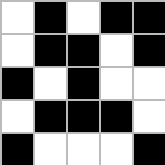[["white", "black", "white", "black", "black"], ["white", "black", "black", "white", "black"], ["black", "white", "black", "white", "white"], ["white", "black", "black", "black", "white"], ["black", "white", "white", "white", "black"]]